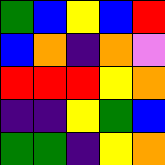[["green", "blue", "yellow", "blue", "red"], ["blue", "orange", "indigo", "orange", "violet"], ["red", "red", "red", "yellow", "orange"], ["indigo", "indigo", "yellow", "green", "blue"], ["green", "green", "indigo", "yellow", "orange"]]